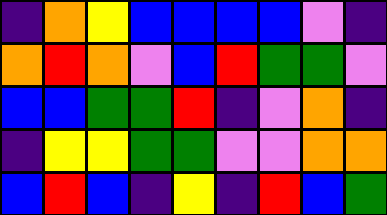[["indigo", "orange", "yellow", "blue", "blue", "blue", "blue", "violet", "indigo"], ["orange", "red", "orange", "violet", "blue", "red", "green", "green", "violet"], ["blue", "blue", "green", "green", "red", "indigo", "violet", "orange", "indigo"], ["indigo", "yellow", "yellow", "green", "green", "violet", "violet", "orange", "orange"], ["blue", "red", "blue", "indigo", "yellow", "indigo", "red", "blue", "green"]]